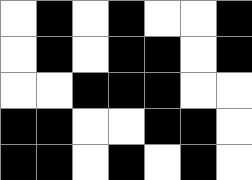[["white", "black", "white", "black", "white", "white", "black"], ["white", "black", "white", "black", "black", "white", "black"], ["white", "white", "black", "black", "black", "white", "white"], ["black", "black", "white", "white", "black", "black", "white"], ["black", "black", "white", "black", "white", "black", "white"]]